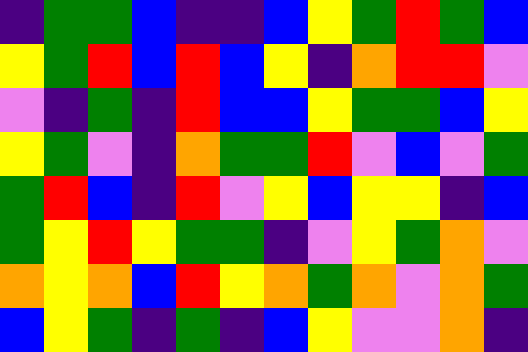[["indigo", "green", "green", "blue", "indigo", "indigo", "blue", "yellow", "green", "red", "green", "blue"], ["yellow", "green", "red", "blue", "red", "blue", "yellow", "indigo", "orange", "red", "red", "violet"], ["violet", "indigo", "green", "indigo", "red", "blue", "blue", "yellow", "green", "green", "blue", "yellow"], ["yellow", "green", "violet", "indigo", "orange", "green", "green", "red", "violet", "blue", "violet", "green"], ["green", "red", "blue", "indigo", "red", "violet", "yellow", "blue", "yellow", "yellow", "indigo", "blue"], ["green", "yellow", "red", "yellow", "green", "green", "indigo", "violet", "yellow", "green", "orange", "violet"], ["orange", "yellow", "orange", "blue", "red", "yellow", "orange", "green", "orange", "violet", "orange", "green"], ["blue", "yellow", "green", "indigo", "green", "indigo", "blue", "yellow", "violet", "violet", "orange", "indigo"]]